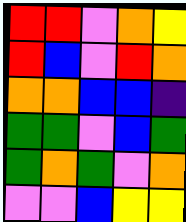[["red", "red", "violet", "orange", "yellow"], ["red", "blue", "violet", "red", "orange"], ["orange", "orange", "blue", "blue", "indigo"], ["green", "green", "violet", "blue", "green"], ["green", "orange", "green", "violet", "orange"], ["violet", "violet", "blue", "yellow", "yellow"]]